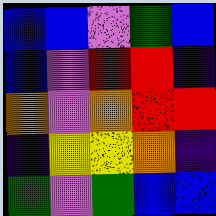[["blue", "blue", "violet", "green", "blue"], ["blue", "violet", "red", "red", "indigo"], ["orange", "violet", "orange", "red", "red"], ["indigo", "yellow", "yellow", "orange", "indigo"], ["green", "violet", "green", "blue", "blue"]]